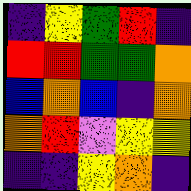[["indigo", "yellow", "green", "red", "indigo"], ["red", "red", "green", "green", "orange"], ["blue", "orange", "blue", "indigo", "orange"], ["orange", "red", "violet", "yellow", "yellow"], ["indigo", "indigo", "yellow", "orange", "indigo"]]